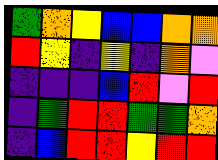[["green", "orange", "yellow", "blue", "blue", "orange", "orange"], ["red", "yellow", "indigo", "yellow", "indigo", "orange", "violet"], ["indigo", "indigo", "indigo", "blue", "red", "violet", "red"], ["indigo", "green", "red", "red", "green", "green", "orange"], ["indigo", "blue", "red", "red", "yellow", "red", "red"]]